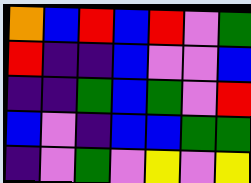[["orange", "blue", "red", "blue", "red", "violet", "green"], ["red", "indigo", "indigo", "blue", "violet", "violet", "blue"], ["indigo", "indigo", "green", "blue", "green", "violet", "red"], ["blue", "violet", "indigo", "blue", "blue", "green", "green"], ["indigo", "violet", "green", "violet", "yellow", "violet", "yellow"]]